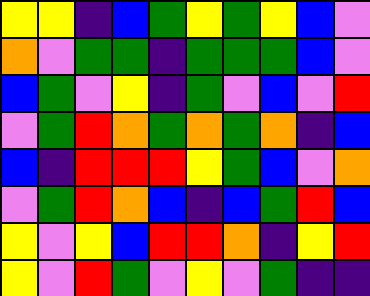[["yellow", "yellow", "indigo", "blue", "green", "yellow", "green", "yellow", "blue", "violet"], ["orange", "violet", "green", "green", "indigo", "green", "green", "green", "blue", "violet"], ["blue", "green", "violet", "yellow", "indigo", "green", "violet", "blue", "violet", "red"], ["violet", "green", "red", "orange", "green", "orange", "green", "orange", "indigo", "blue"], ["blue", "indigo", "red", "red", "red", "yellow", "green", "blue", "violet", "orange"], ["violet", "green", "red", "orange", "blue", "indigo", "blue", "green", "red", "blue"], ["yellow", "violet", "yellow", "blue", "red", "red", "orange", "indigo", "yellow", "red"], ["yellow", "violet", "red", "green", "violet", "yellow", "violet", "green", "indigo", "indigo"]]